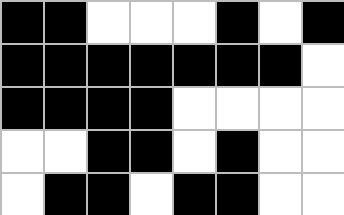[["black", "black", "white", "white", "white", "black", "white", "black"], ["black", "black", "black", "black", "black", "black", "black", "white"], ["black", "black", "black", "black", "white", "white", "white", "white"], ["white", "white", "black", "black", "white", "black", "white", "white"], ["white", "black", "black", "white", "black", "black", "white", "white"]]